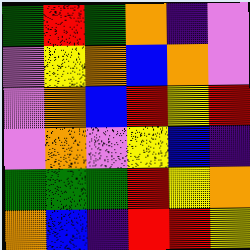[["green", "red", "green", "orange", "indigo", "violet"], ["violet", "yellow", "orange", "blue", "orange", "violet"], ["violet", "orange", "blue", "red", "yellow", "red"], ["violet", "orange", "violet", "yellow", "blue", "indigo"], ["green", "green", "green", "red", "yellow", "orange"], ["orange", "blue", "indigo", "red", "red", "yellow"]]